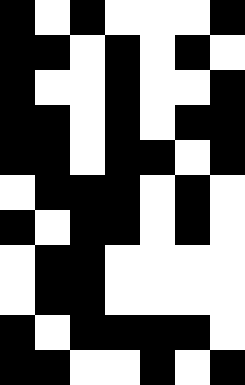[["black", "white", "black", "white", "white", "white", "black"], ["black", "black", "white", "black", "white", "black", "white"], ["black", "white", "white", "black", "white", "white", "black"], ["black", "black", "white", "black", "white", "black", "black"], ["black", "black", "white", "black", "black", "white", "black"], ["white", "black", "black", "black", "white", "black", "white"], ["black", "white", "black", "black", "white", "black", "white"], ["white", "black", "black", "white", "white", "white", "white"], ["white", "black", "black", "white", "white", "white", "white"], ["black", "white", "black", "black", "black", "black", "white"], ["black", "black", "white", "white", "black", "white", "black"]]